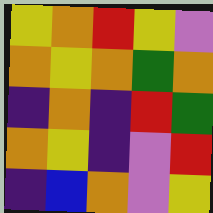[["yellow", "orange", "red", "yellow", "violet"], ["orange", "yellow", "orange", "green", "orange"], ["indigo", "orange", "indigo", "red", "green"], ["orange", "yellow", "indigo", "violet", "red"], ["indigo", "blue", "orange", "violet", "yellow"]]